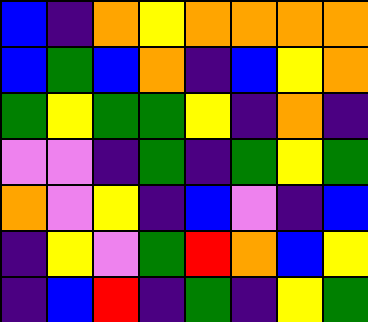[["blue", "indigo", "orange", "yellow", "orange", "orange", "orange", "orange"], ["blue", "green", "blue", "orange", "indigo", "blue", "yellow", "orange"], ["green", "yellow", "green", "green", "yellow", "indigo", "orange", "indigo"], ["violet", "violet", "indigo", "green", "indigo", "green", "yellow", "green"], ["orange", "violet", "yellow", "indigo", "blue", "violet", "indigo", "blue"], ["indigo", "yellow", "violet", "green", "red", "orange", "blue", "yellow"], ["indigo", "blue", "red", "indigo", "green", "indigo", "yellow", "green"]]